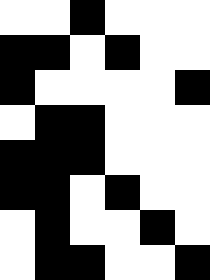[["white", "white", "black", "white", "white", "white"], ["black", "black", "white", "black", "white", "white"], ["black", "white", "white", "white", "white", "black"], ["white", "black", "black", "white", "white", "white"], ["black", "black", "black", "white", "white", "white"], ["black", "black", "white", "black", "white", "white"], ["white", "black", "white", "white", "black", "white"], ["white", "black", "black", "white", "white", "black"]]